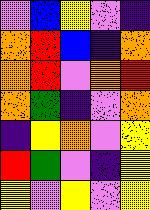[["violet", "blue", "yellow", "violet", "indigo"], ["orange", "red", "blue", "indigo", "orange"], ["orange", "red", "violet", "orange", "red"], ["orange", "green", "indigo", "violet", "orange"], ["indigo", "yellow", "orange", "violet", "yellow"], ["red", "green", "violet", "indigo", "yellow"], ["yellow", "violet", "yellow", "violet", "yellow"]]